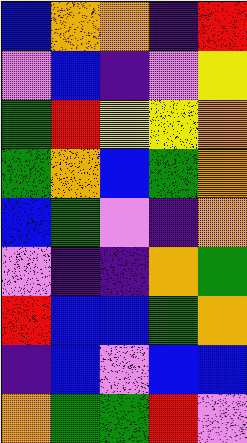[["blue", "orange", "orange", "indigo", "red"], ["violet", "blue", "indigo", "violet", "yellow"], ["green", "red", "yellow", "yellow", "orange"], ["green", "orange", "blue", "green", "orange"], ["blue", "green", "violet", "indigo", "orange"], ["violet", "indigo", "indigo", "orange", "green"], ["red", "blue", "blue", "green", "orange"], ["indigo", "blue", "violet", "blue", "blue"], ["orange", "green", "green", "red", "violet"]]